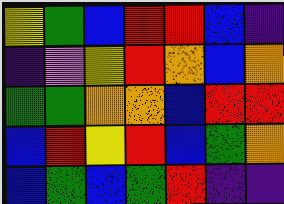[["yellow", "green", "blue", "red", "red", "blue", "indigo"], ["indigo", "violet", "yellow", "red", "orange", "blue", "orange"], ["green", "green", "orange", "orange", "blue", "red", "red"], ["blue", "red", "yellow", "red", "blue", "green", "orange"], ["blue", "green", "blue", "green", "red", "indigo", "indigo"]]